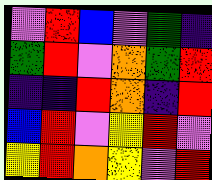[["violet", "red", "blue", "violet", "green", "indigo"], ["green", "red", "violet", "orange", "green", "red"], ["indigo", "indigo", "red", "orange", "indigo", "red"], ["blue", "red", "violet", "yellow", "red", "violet"], ["yellow", "red", "orange", "yellow", "violet", "red"]]